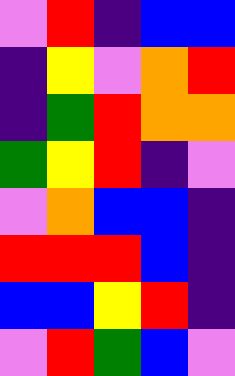[["violet", "red", "indigo", "blue", "blue"], ["indigo", "yellow", "violet", "orange", "red"], ["indigo", "green", "red", "orange", "orange"], ["green", "yellow", "red", "indigo", "violet"], ["violet", "orange", "blue", "blue", "indigo"], ["red", "red", "red", "blue", "indigo"], ["blue", "blue", "yellow", "red", "indigo"], ["violet", "red", "green", "blue", "violet"]]